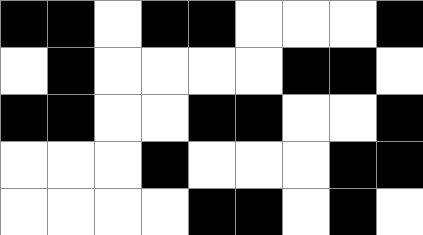[["black", "black", "white", "black", "black", "white", "white", "white", "black"], ["white", "black", "white", "white", "white", "white", "black", "black", "white"], ["black", "black", "white", "white", "black", "black", "white", "white", "black"], ["white", "white", "white", "black", "white", "white", "white", "black", "black"], ["white", "white", "white", "white", "black", "black", "white", "black", "white"]]